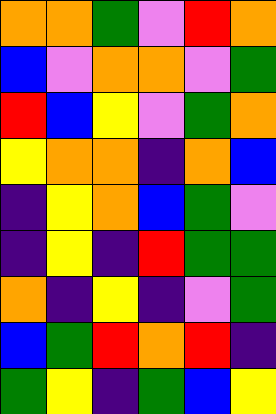[["orange", "orange", "green", "violet", "red", "orange"], ["blue", "violet", "orange", "orange", "violet", "green"], ["red", "blue", "yellow", "violet", "green", "orange"], ["yellow", "orange", "orange", "indigo", "orange", "blue"], ["indigo", "yellow", "orange", "blue", "green", "violet"], ["indigo", "yellow", "indigo", "red", "green", "green"], ["orange", "indigo", "yellow", "indigo", "violet", "green"], ["blue", "green", "red", "orange", "red", "indigo"], ["green", "yellow", "indigo", "green", "blue", "yellow"]]